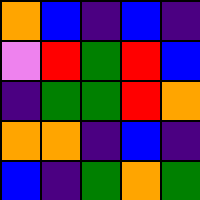[["orange", "blue", "indigo", "blue", "indigo"], ["violet", "red", "green", "red", "blue"], ["indigo", "green", "green", "red", "orange"], ["orange", "orange", "indigo", "blue", "indigo"], ["blue", "indigo", "green", "orange", "green"]]